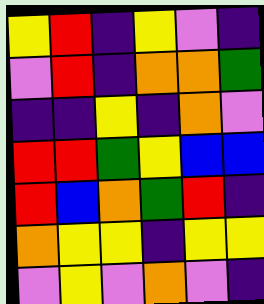[["yellow", "red", "indigo", "yellow", "violet", "indigo"], ["violet", "red", "indigo", "orange", "orange", "green"], ["indigo", "indigo", "yellow", "indigo", "orange", "violet"], ["red", "red", "green", "yellow", "blue", "blue"], ["red", "blue", "orange", "green", "red", "indigo"], ["orange", "yellow", "yellow", "indigo", "yellow", "yellow"], ["violet", "yellow", "violet", "orange", "violet", "indigo"]]